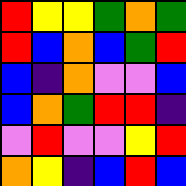[["red", "yellow", "yellow", "green", "orange", "green"], ["red", "blue", "orange", "blue", "green", "red"], ["blue", "indigo", "orange", "violet", "violet", "blue"], ["blue", "orange", "green", "red", "red", "indigo"], ["violet", "red", "violet", "violet", "yellow", "red"], ["orange", "yellow", "indigo", "blue", "red", "blue"]]